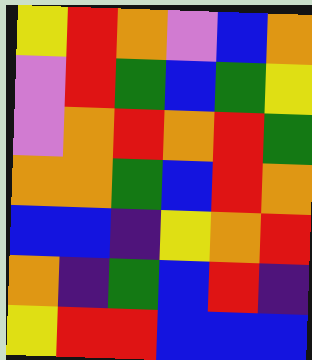[["yellow", "red", "orange", "violet", "blue", "orange"], ["violet", "red", "green", "blue", "green", "yellow"], ["violet", "orange", "red", "orange", "red", "green"], ["orange", "orange", "green", "blue", "red", "orange"], ["blue", "blue", "indigo", "yellow", "orange", "red"], ["orange", "indigo", "green", "blue", "red", "indigo"], ["yellow", "red", "red", "blue", "blue", "blue"]]